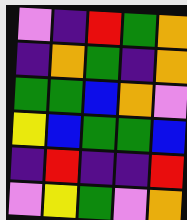[["violet", "indigo", "red", "green", "orange"], ["indigo", "orange", "green", "indigo", "orange"], ["green", "green", "blue", "orange", "violet"], ["yellow", "blue", "green", "green", "blue"], ["indigo", "red", "indigo", "indigo", "red"], ["violet", "yellow", "green", "violet", "orange"]]